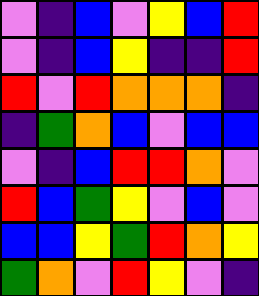[["violet", "indigo", "blue", "violet", "yellow", "blue", "red"], ["violet", "indigo", "blue", "yellow", "indigo", "indigo", "red"], ["red", "violet", "red", "orange", "orange", "orange", "indigo"], ["indigo", "green", "orange", "blue", "violet", "blue", "blue"], ["violet", "indigo", "blue", "red", "red", "orange", "violet"], ["red", "blue", "green", "yellow", "violet", "blue", "violet"], ["blue", "blue", "yellow", "green", "red", "orange", "yellow"], ["green", "orange", "violet", "red", "yellow", "violet", "indigo"]]